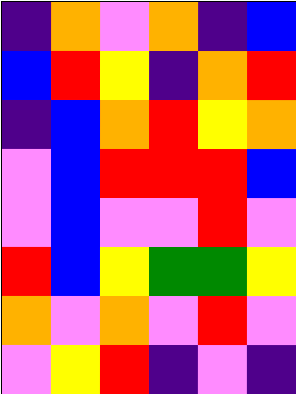[["indigo", "orange", "violet", "orange", "indigo", "blue"], ["blue", "red", "yellow", "indigo", "orange", "red"], ["indigo", "blue", "orange", "red", "yellow", "orange"], ["violet", "blue", "red", "red", "red", "blue"], ["violet", "blue", "violet", "violet", "red", "violet"], ["red", "blue", "yellow", "green", "green", "yellow"], ["orange", "violet", "orange", "violet", "red", "violet"], ["violet", "yellow", "red", "indigo", "violet", "indigo"]]